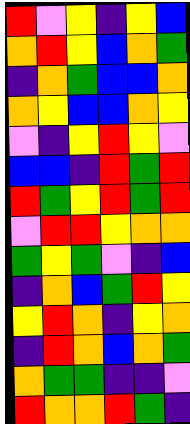[["red", "violet", "yellow", "indigo", "yellow", "blue"], ["orange", "red", "yellow", "blue", "orange", "green"], ["indigo", "orange", "green", "blue", "blue", "orange"], ["orange", "yellow", "blue", "blue", "orange", "yellow"], ["violet", "indigo", "yellow", "red", "yellow", "violet"], ["blue", "blue", "indigo", "red", "green", "red"], ["red", "green", "yellow", "red", "green", "red"], ["violet", "red", "red", "yellow", "orange", "orange"], ["green", "yellow", "green", "violet", "indigo", "blue"], ["indigo", "orange", "blue", "green", "red", "yellow"], ["yellow", "red", "orange", "indigo", "yellow", "orange"], ["indigo", "red", "orange", "blue", "orange", "green"], ["orange", "green", "green", "indigo", "indigo", "violet"], ["red", "orange", "orange", "red", "green", "indigo"]]